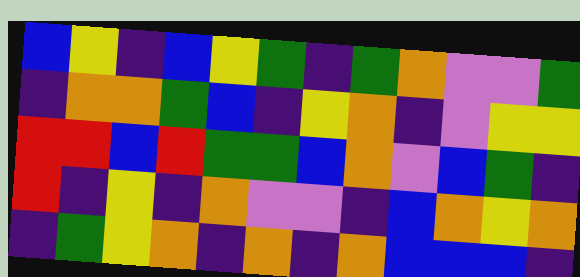[["blue", "yellow", "indigo", "blue", "yellow", "green", "indigo", "green", "orange", "violet", "violet", "green"], ["indigo", "orange", "orange", "green", "blue", "indigo", "yellow", "orange", "indigo", "violet", "yellow", "yellow"], ["red", "red", "blue", "red", "green", "green", "blue", "orange", "violet", "blue", "green", "indigo"], ["red", "indigo", "yellow", "indigo", "orange", "violet", "violet", "indigo", "blue", "orange", "yellow", "orange"], ["indigo", "green", "yellow", "orange", "indigo", "orange", "indigo", "orange", "blue", "blue", "blue", "indigo"]]